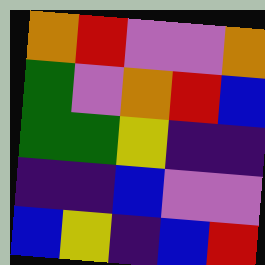[["orange", "red", "violet", "violet", "orange"], ["green", "violet", "orange", "red", "blue"], ["green", "green", "yellow", "indigo", "indigo"], ["indigo", "indigo", "blue", "violet", "violet"], ["blue", "yellow", "indigo", "blue", "red"]]